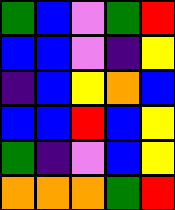[["green", "blue", "violet", "green", "red"], ["blue", "blue", "violet", "indigo", "yellow"], ["indigo", "blue", "yellow", "orange", "blue"], ["blue", "blue", "red", "blue", "yellow"], ["green", "indigo", "violet", "blue", "yellow"], ["orange", "orange", "orange", "green", "red"]]